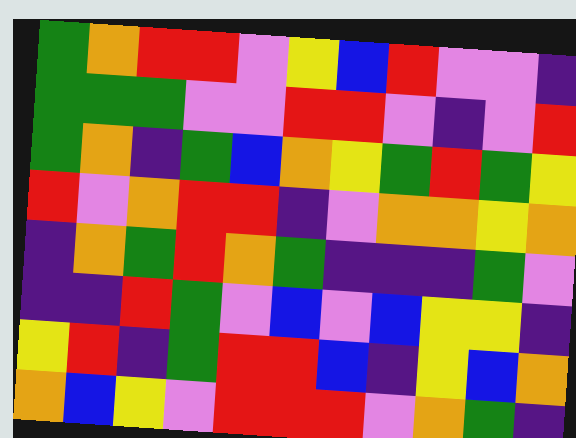[["green", "orange", "red", "red", "violet", "yellow", "blue", "red", "violet", "violet", "indigo"], ["green", "green", "green", "violet", "violet", "red", "red", "violet", "indigo", "violet", "red"], ["green", "orange", "indigo", "green", "blue", "orange", "yellow", "green", "red", "green", "yellow"], ["red", "violet", "orange", "red", "red", "indigo", "violet", "orange", "orange", "yellow", "orange"], ["indigo", "orange", "green", "red", "orange", "green", "indigo", "indigo", "indigo", "green", "violet"], ["indigo", "indigo", "red", "green", "violet", "blue", "violet", "blue", "yellow", "yellow", "indigo"], ["yellow", "red", "indigo", "green", "red", "red", "blue", "indigo", "yellow", "blue", "orange"], ["orange", "blue", "yellow", "violet", "red", "red", "red", "violet", "orange", "green", "indigo"]]